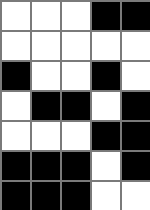[["white", "white", "white", "black", "black"], ["white", "white", "white", "white", "white"], ["black", "white", "white", "black", "white"], ["white", "black", "black", "white", "black"], ["white", "white", "white", "black", "black"], ["black", "black", "black", "white", "black"], ["black", "black", "black", "white", "white"]]